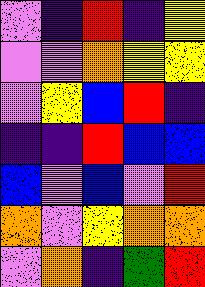[["violet", "indigo", "red", "indigo", "yellow"], ["violet", "violet", "orange", "yellow", "yellow"], ["violet", "yellow", "blue", "red", "indigo"], ["indigo", "indigo", "red", "blue", "blue"], ["blue", "violet", "blue", "violet", "red"], ["orange", "violet", "yellow", "orange", "orange"], ["violet", "orange", "indigo", "green", "red"]]